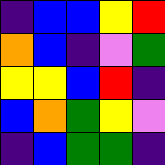[["indigo", "blue", "blue", "yellow", "red"], ["orange", "blue", "indigo", "violet", "green"], ["yellow", "yellow", "blue", "red", "indigo"], ["blue", "orange", "green", "yellow", "violet"], ["indigo", "blue", "green", "green", "indigo"]]